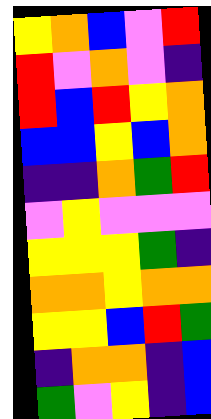[["yellow", "orange", "blue", "violet", "red"], ["red", "violet", "orange", "violet", "indigo"], ["red", "blue", "red", "yellow", "orange"], ["blue", "blue", "yellow", "blue", "orange"], ["indigo", "indigo", "orange", "green", "red"], ["violet", "yellow", "violet", "violet", "violet"], ["yellow", "yellow", "yellow", "green", "indigo"], ["orange", "orange", "yellow", "orange", "orange"], ["yellow", "yellow", "blue", "red", "green"], ["indigo", "orange", "orange", "indigo", "blue"], ["green", "violet", "yellow", "indigo", "blue"]]